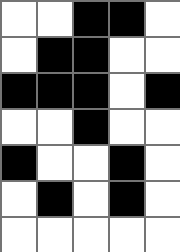[["white", "white", "black", "black", "white"], ["white", "black", "black", "white", "white"], ["black", "black", "black", "white", "black"], ["white", "white", "black", "white", "white"], ["black", "white", "white", "black", "white"], ["white", "black", "white", "black", "white"], ["white", "white", "white", "white", "white"]]